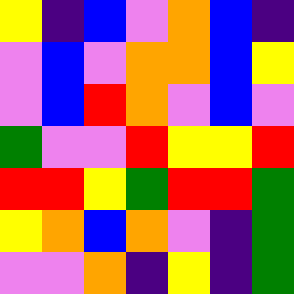[["yellow", "indigo", "blue", "violet", "orange", "blue", "indigo"], ["violet", "blue", "violet", "orange", "orange", "blue", "yellow"], ["violet", "blue", "red", "orange", "violet", "blue", "violet"], ["green", "violet", "violet", "red", "yellow", "yellow", "red"], ["red", "red", "yellow", "green", "red", "red", "green"], ["yellow", "orange", "blue", "orange", "violet", "indigo", "green"], ["violet", "violet", "orange", "indigo", "yellow", "indigo", "green"]]